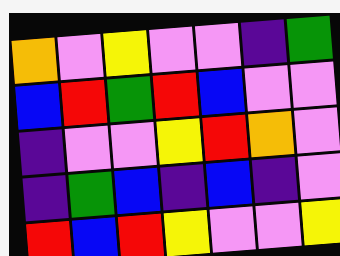[["orange", "violet", "yellow", "violet", "violet", "indigo", "green"], ["blue", "red", "green", "red", "blue", "violet", "violet"], ["indigo", "violet", "violet", "yellow", "red", "orange", "violet"], ["indigo", "green", "blue", "indigo", "blue", "indigo", "violet"], ["red", "blue", "red", "yellow", "violet", "violet", "yellow"]]